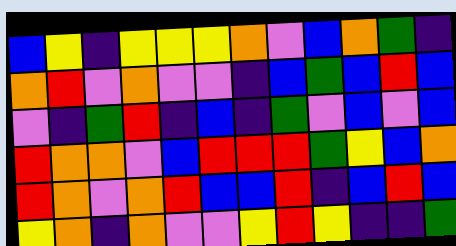[["blue", "yellow", "indigo", "yellow", "yellow", "yellow", "orange", "violet", "blue", "orange", "green", "indigo"], ["orange", "red", "violet", "orange", "violet", "violet", "indigo", "blue", "green", "blue", "red", "blue"], ["violet", "indigo", "green", "red", "indigo", "blue", "indigo", "green", "violet", "blue", "violet", "blue"], ["red", "orange", "orange", "violet", "blue", "red", "red", "red", "green", "yellow", "blue", "orange"], ["red", "orange", "violet", "orange", "red", "blue", "blue", "red", "indigo", "blue", "red", "blue"], ["yellow", "orange", "indigo", "orange", "violet", "violet", "yellow", "red", "yellow", "indigo", "indigo", "green"]]